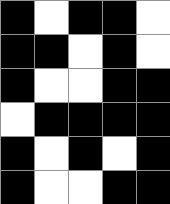[["black", "white", "black", "black", "white"], ["black", "black", "white", "black", "white"], ["black", "white", "white", "black", "black"], ["white", "black", "black", "black", "black"], ["black", "white", "black", "white", "black"], ["black", "white", "white", "black", "black"]]